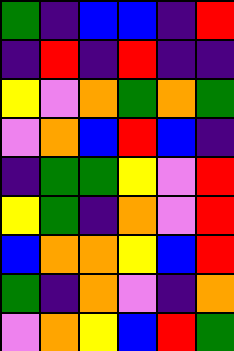[["green", "indigo", "blue", "blue", "indigo", "red"], ["indigo", "red", "indigo", "red", "indigo", "indigo"], ["yellow", "violet", "orange", "green", "orange", "green"], ["violet", "orange", "blue", "red", "blue", "indigo"], ["indigo", "green", "green", "yellow", "violet", "red"], ["yellow", "green", "indigo", "orange", "violet", "red"], ["blue", "orange", "orange", "yellow", "blue", "red"], ["green", "indigo", "orange", "violet", "indigo", "orange"], ["violet", "orange", "yellow", "blue", "red", "green"]]